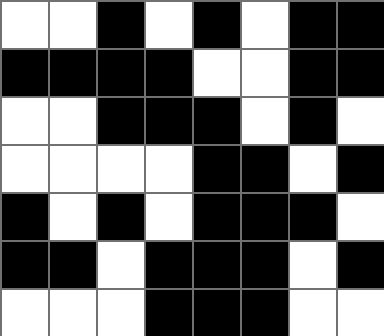[["white", "white", "black", "white", "black", "white", "black", "black"], ["black", "black", "black", "black", "white", "white", "black", "black"], ["white", "white", "black", "black", "black", "white", "black", "white"], ["white", "white", "white", "white", "black", "black", "white", "black"], ["black", "white", "black", "white", "black", "black", "black", "white"], ["black", "black", "white", "black", "black", "black", "white", "black"], ["white", "white", "white", "black", "black", "black", "white", "white"]]